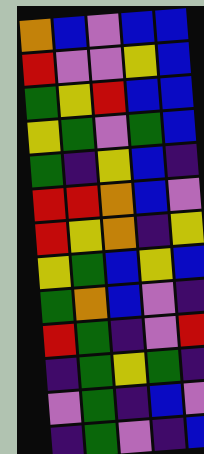[["orange", "blue", "violet", "blue", "blue"], ["red", "violet", "violet", "yellow", "blue"], ["green", "yellow", "red", "blue", "blue"], ["yellow", "green", "violet", "green", "blue"], ["green", "indigo", "yellow", "blue", "indigo"], ["red", "red", "orange", "blue", "violet"], ["red", "yellow", "orange", "indigo", "yellow"], ["yellow", "green", "blue", "yellow", "blue"], ["green", "orange", "blue", "violet", "indigo"], ["red", "green", "indigo", "violet", "red"], ["indigo", "green", "yellow", "green", "indigo"], ["violet", "green", "indigo", "blue", "violet"], ["indigo", "green", "violet", "indigo", "blue"]]